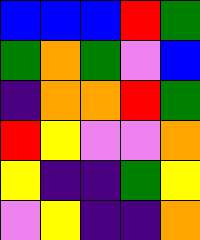[["blue", "blue", "blue", "red", "green"], ["green", "orange", "green", "violet", "blue"], ["indigo", "orange", "orange", "red", "green"], ["red", "yellow", "violet", "violet", "orange"], ["yellow", "indigo", "indigo", "green", "yellow"], ["violet", "yellow", "indigo", "indigo", "orange"]]